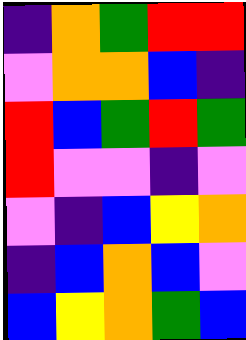[["indigo", "orange", "green", "red", "red"], ["violet", "orange", "orange", "blue", "indigo"], ["red", "blue", "green", "red", "green"], ["red", "violet", "violet", "indigo", "violet"], ["violet", "indigo", "blue", "yellow", "orange"], ["indigo", "blue", "orange", "blue", "violet"], ["blue", "yellow", "orange", "green", "blue"]]